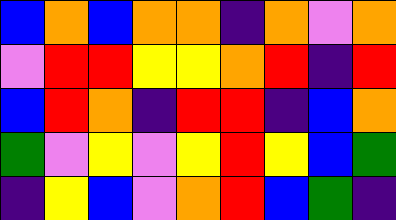[["blue", "orange", "blue", "orange", "orange", "indigo", "orange", "violet", "orange"], ["violet", "red", "red", "yellow", "yellow", "orange", "red", "indigo", "red"], ["blue", "red", "orange", "indigo", "red", "red", "indigo", "blue", "orange"], ["green", "violet", "yellow", "violet", "yellow", "red", "yellow", "blue", "green"], ["indigo", "yellow", "blue", "violet", "orange", "red", "blue", "green", "indigo"]]